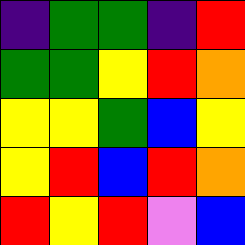[["indigo", "green", "green", "indigo", "red"], ["green", "green", "yellow", "red", "orange"], ["yellow", "yellow", "green", "blue", "yellow"], ["yellow", "red", "blue", "red", "orange"], ["red", "yellow", "red", "violet", "blue"]]